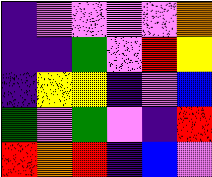[["indigo", "violet", "violet", "violet", "violet", "orange"], ["indigo", "indigo", "green", "violet", "red", "yellow"], ["indigo", "yellow", "yellow", "indigo", "violet", "blue"], ["green", "violet", "green", "violet", "indigo", "red"], ["red", "orange", "red", "indigo", "blue", "violet"]]